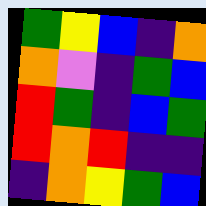[["green", "yellow", "blue", "indigo", "orange"], ["orange", "violet", "indigo", "green", "blue"], ["red", "green", "indigo", "blue", "green"], ["red", "orange", "red", "indigo", "indigo"], ["indigo", "orange", "yellow", "green", "blue"]]